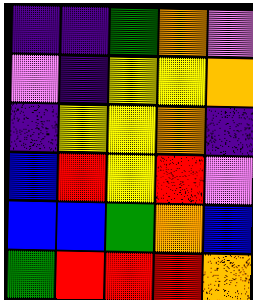[["indigo", "indigo", "green", "orange", "violet"], ["violet", "indigo", "yellow", "yellow", "orange"], ["indigo", "yellow", "yellow", "orange", "indigo"], ["blue", "red", "yellow", "red", "violet"], ["blue", "blue", "green", "orange", "blue"], ["green", "red", "red", "red", "orange"]]